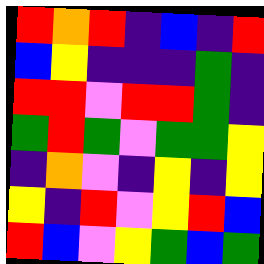[["red", "orange", "red", "indigo", "blue", "indigo", "red"], ["blue", "yellow", "indigo", "indigo", "indigo", "green", "indigo"], ["red", "red", "violet", "red", "red", "green", "indigo"], ["green", "red", "green", "violet", "green", "green", "yellow"], ["indigo", "orange", "violet", "indigo", "yellow", "indigo", "yellow"], ["yellow", "indigo", "red", "violet", "yellow", "red", "blue"], ["red", "blue", "violet", "yellow", "green", "blue", "green"]]